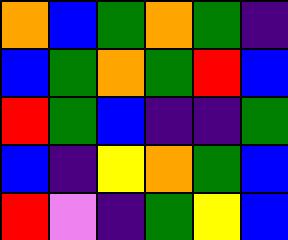[["orange", "blue", "green", "orange", "green", "indigo"], ["blue", "green", "orange", "green", "red", "blue"], ["red", "green", "blue", "indigo", "indigo", "green"], ["blue", "indigo", "yellow", "orange", "green", "blue"], ["red", "violet", "indigo", "green", "yellow", "blue"]]